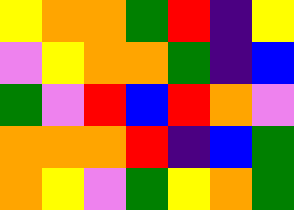[["yellow", "orange", "orange", "green", "red", "indigo", "yellow"], ["violet", "yellow", "orange", "orange", "green", "indigo", "blue"], ["green", "violet", "red", "blue", "red", "orange", "violet"], ["orange", "orange", "orange", "red", "indigo", "blue", "green"], ["orange", "yellow", "violet", "green", "yellow", "orange", "green"]]